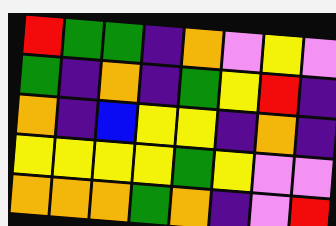[["red", "green", "green", "indigo", "orange", "violet", "yellow", "violet"], ["green", "indigo", "orange", "indigo", "green", "yellow", "red", "indigo"], ["orange", "indigo", "blue", "yellow", "yellow", "indigo", "orange", "indigo"], ["yellow", "yellow", "yellow", "yellow", "green", "yellow", "violet", "violet"], ["orange", "orange", "orange", "green", "orange", "indigo", "violet", "red"]]